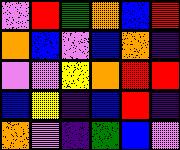[["violet", "red", "green", "orange", "blue", "red"], ["orange", "blue", "violet", "blue", "orange", "indigo"], ["violet", "violet", "yellow", "orange", "red", "red"], ["blue", "yellow", "indigo", "blue", "red", "indigo"], ["orange", "violet", "indigo", "green", "blue", "violet"]]